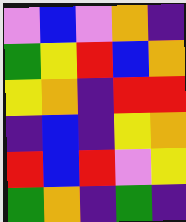[["violet", "blue", "violet", "orange", "indigo"], ["green", "yellow", "red", "blue", "orange"], ["yellow", "orange", "indigo", "red", "red"], ["indigo", "blue", "indigo", "yellow", "orange"], ["red", "blue", "red", "violet", "yellow"], ["green", "orange", "indigo", "green", "indigo"]]